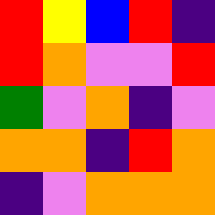[["red", "yellow", "blue", "red", "indigo"], ["red", "orange", "violet", "violet", "red"], ["green", "violet", "orange", "indigo", "violet"], ["orange", "orange", "indigo", "red", "orange"], ["indigo", "violet", "orange", "orange", "orange"]]